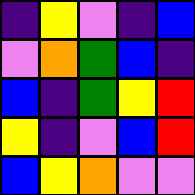[["indigo", "yellow", "violet", "indigo", "blue"], ["violet", "orange", "green", "blue", "indigo"], ["blue", "indigo", "green", "yellow", "red"], ["yellow", "indigo", "violet", "blue", "red"], ["blue", "yellow", "orange", "violet", "violet"]]